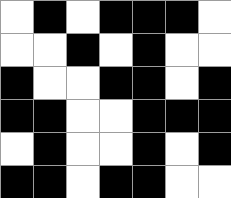[["white", "black", "white", "black", "black", "black", "white"], ["white", "white", "black", "white", "black", "white", "white"], ["black", "white", "white", "black", "black", "white", "black"], ["black", "black", "white", "white", "black", "black", "black"], ["white", "black", "white", "white", "black", "white", "black"], ["black", "black", "white", "black", "black", "white", "white"]]